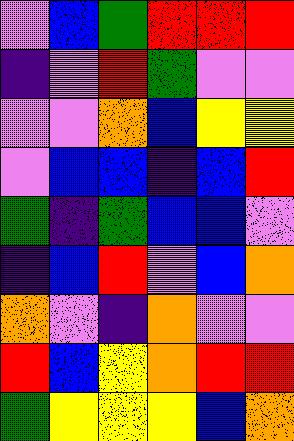[["violet", "blue", "green", "red", "red", "red"], ["indigo", "violet", "red", "green", "violet", "violet"], ["violet", "violet", "orange", "blue", "yellow", "yellow"], ["violet", "blue", "blue", "indigo", "blue", "red"], ["green", "indigo", "green", "blue", "blue", "violet"], ["indigo", "blue", "red", "violet", "blue", "orange"], ["orange", "violet", "indigo", "orange", "violet", "violet"], ["red", "blue", "yellow", "orange", "red", "red"], ["green", "yellow", "yellow", "yellow", "blue", "orange"]]